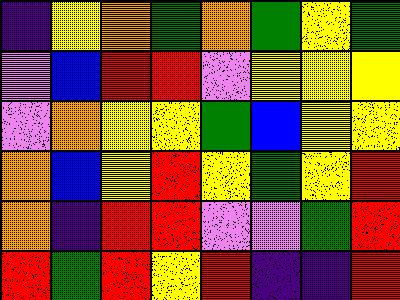[["indigo", "yellow", "orange", "green", "orange", "green", "yellow", "green"], ["violet", "blue", "red", "red", "violet", "yellow", "yellow", "yellow"], ["violet", "orange", "yellow", "yellow", "green", "blue", "yellow", "yellow"], ["orange", "blue", "yellow", "red", "yellow", "green", "yellow", "red"], ["orange", "indigo", "red", "red", "violet", "violet", "green", "red"], ["red", "green", "red", "yellow", "red", "indigo", "indigo", "red"]]